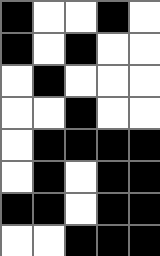[["black", "white", "white", "black", "white"], ["black", "white", "black", "white", "white"], ["white", "black", "white", "white", "white"], ["white", "white", "black", "white", "white"], ["white", "black", "black", "black", "black"], ["white", "black", "white", "black", "black"], ["black", "black", "white", "black", "black"], ["white", "white", "black", "black", "black"]]